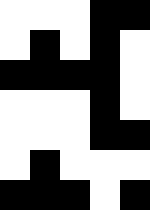[["white", "white", "white", "black", "black"], ["white", "black", "white", "black", "white"], ["black", "black", "black", "black", "white"], ["white", "white", "white", "black", "white"], ["white", "white", "white", "black", "black"], ["white", "black", "white", "white", "white"], ["black", "black", "black", "white", "black"]]